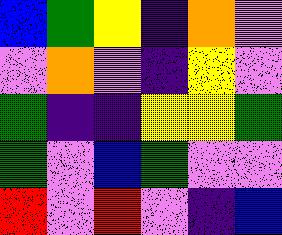[["blue", "green", "yellow", "indigo", "orange", "violet"], ["violet", "orange", "violet", "indigo", "yellow", "violet"], ["green", "indigo", "indigo", "yellow", "yellow", "green"], ["green", "violet", "blue", "green", "violet", "violet"], ["red", "violet", "red", "violet", "indigo", "blue"]]